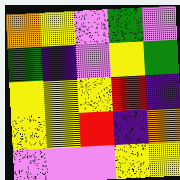[["orange", "yellow", "violet", "green", "violet"], ["green", "indigo", "violet", "yellow", "green"], ["yellow", "yellow", "yellow", "red", "indigo"], ["yellow", "yellow", "red", "indigo", "orange"], ["violet", "violet", "violet", "yellow", "yellow"]]